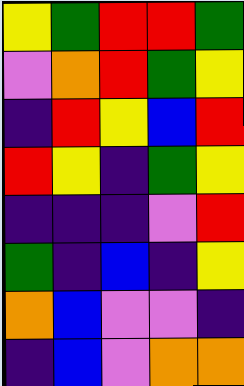[["yellow", "green", "red", "red", "green"], ["violet", "orange", "red", "green", "yellow"], ["indigo", "red", "yellow", "blue", "red"], ["red", "yellow", "indigo", "green", "yellow"], ["indigo", "indigo", "indigo", "violet", "red"], ["green", "indigo", "blue", "indigo", "yellow"], ["orange", "blue", "violet", "violet", "indigo"], ["indigo", "blue", "violet", "orange", "orange"]]